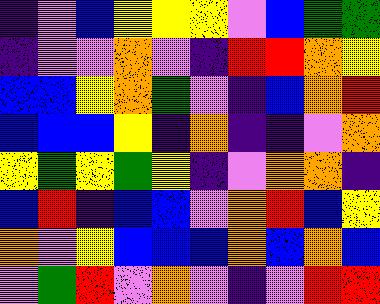[["indigo", "violet", "blue", "yellow", "yellow", "yellow", "violet", "blue", "green", "green"], ["indigo", "violet", "violet", "orange", "violet", "indigo", "red", "red", "orange", "yellow"], ["blue", "blue", "yellow", "orange", "green", "violet", "indigo", "blue", "orange", "red"], ["blue", "blue", "blue", "yellow", "indigo", "orange", "indigo", "indigo", "violet", "orange"], ["yellow", "green", "yellow", "green", "yellow", "indigo", "violet", "orange", "orange", "indigo"], ["blue", "red", "indigo", "blue", "blue", "violet", "orange", "red", "blue", "yellow"], ["orange", "violet", "yellow", "blue", "blue", "blue", "orange", "blue", "orange", "blue"], ["violet", "green", "red", "violet", "orange", "violet", "indigo", "violet", "red", "red"]]